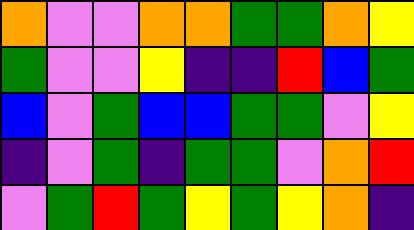[["orange", "violet", "violet", "orange", "orange", "green", "green", "orange", "yellow"], ["green", "violet", "violet", "yellow", "indigo", "indigo", "red", "blue", "green"], ["blue", "violet", "green", "blue", "blue", "green", "green", "violet", "yellow"], ["indigo", "violet", "green", "indigo", "green", "green", "violet", "orange", "red"], ["violet", "green", "red", "green", "yellow", "green", "yellow", "orange", "indigo"]]